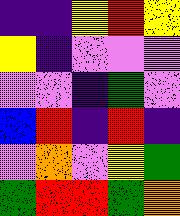[["indigo", "indigo", "yellow", "red", "yellow"], ["yellow", "indigo", "violet", "violet", "violet"], ["violet", "violet", "indigo", "green", "violet"], ["blue", "red", "indigo", "red", "indigo"], ["violet", "orange", "violet", "yellow", "green"], ["green", "red", "red", "green", "orange"]]